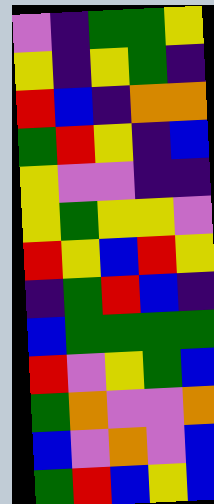[["violet", "indigo", "green", "green", "yellow"], ["yellow", "indigo", "yellow", "green", "indigo"], ["red", "blue", "indigo", "orange", "orange"], ["green", "red", "yellow", "indigo", "blue"], ["yellow", "violet", "violet", "indigo", "indigo"], ["yellow", "green", "yellow", "yellow", "violet"], ["red", "yellow", "blue", "red", "yellow"], ["indigo", "green", "red", "blue", "indigo"], ["blue", "green", "green", "green", "green"], ["red", "violet", "yellow", "green", "blue"], ["green", "orange", "violet", "violet", "orange"], ["blue", "violet", "orange", "violet", "blue"], ["green", "red", "blue", "yellow", "blue"]]